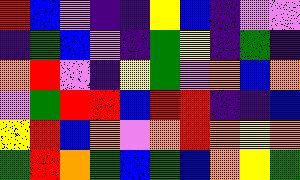[["red", "blue", "violet", "indigo", "indigo", "yellow", "blue", "indigo", "violet", "violet"], ["indigo", "green", "blue", "violet", "indigo", "green", "yellow", "indigo", "green", "indigo"], ["orange", "red", "violet", "indigo", "yellow", "green", "violet", "orange", "blue", "orange"], ["violet", "green", "red", "red", "blue", "red", "red", "indigo", "indigo", "blue"], ["yellow", "red", "blue", "orange", "violet", "orange", "red", "orange", "yellow", "orange"], ["green", "red", "orange", "green", "blue", "green", "blue", "orange", "yellow", "green"]]